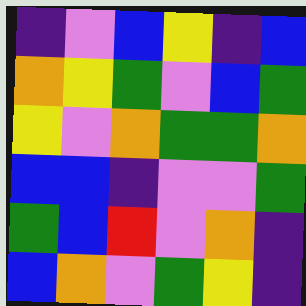[["indigo", "violet", "blue", "yellow", "indigo", "blue"], ["orange", "yellow", "green", "violet", "blue", "green"], ["yellow", "violet", "orange", "green", "green", "orange"], ["blue", "blue", "indigo", "violet", "violet", "green"], ["green", "blue", "red", "violet", "orange", "indigo"], ["blue", "orange", "violet", "green", "yellow", "indigo"]]